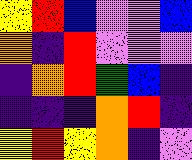[["yellow", "red", "blue", "violet", "violet", "blue"], ["orange", "indigo", "red", "violet", "violet", "violet"], ["indigo", "orange", "red", "green", "blue", "indigo"], ["indigo", "indigo", "indigo", "orange", "red", "indigo"], ["yellow", "red", "yellow", "orange", "indigo", "violet"]]